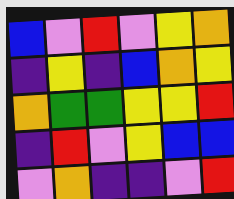[["blue", "violet", "red", "violet", "yellow", "orange"], ["indigo", "yellow", "indigo", "blue", "orange", "yellow"], ["orange", "green", "green", "yellow", "yellow", "red"], ["indigo", "red", "violet", "yellow", "blue", "blue"], ["violet", "orange", "indigo", "indigo", "violet", "red"]]